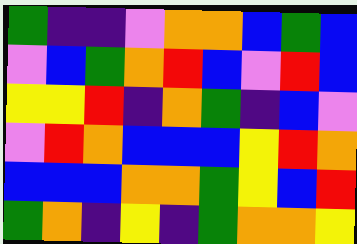[["green", "indigo", "indigo", "violet", "orange", "orange", "blue", "green", "blue"], ["violet", "blue", "green", "orange", "red", "blue", "violet", "red", "blue"], ["yellow", "yellow", "red", "indigo", "orange", "green", "indigo", "blue", "violet"], ["violet", "red", "orange", "blue", "blue", "blue", "yellow", "red", "orange"], ["blue", "blue", "blue", "orange", "orange", "green", "yellow", "blue", "red"], ["green", "orange", "indigo", "yellow", "indigo", "green", "orange", "orange", "yellow"]]